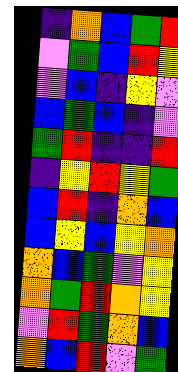[["indigo", "orange", "blue", "green", "red"], ["violet", "green", "blue", "red", "yellow"], ["violet", "blue", "indigo", "yellow", "violet"], ["blue", "green", "blue", "indigo", "violet"], ["green", "red", "indigo", "indigo", "red"], ["indigo", "yellow", "red", "yellow", "green"], ["blue", "red", "indigo", "orange", "blue"], ["blue", "yellow", "blue", "yellow", "orange"], ["orange", "blue", "green", "violet", "yellow"], ["orange", "green", "red", "orange", "yellow"], ["violet", "red", "green", "orange", "blue"], ["orange", "blue", "red", "violet", "green"]]